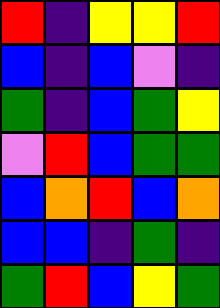[["red", "indigo", "yellow", "yellow", "red"], ["blue", "indigo", "blue", "violet", "indigo"], ["green", "indigo", "blue", "green", "yellow"], ["violet", "red", "blue", "green", "green"], ["blue", "orange", "red", "blue", "orange"], ["blue", "blue", "indigo", "green", "indigo"], ["green", "red", "blue", "yellow", "green"]]